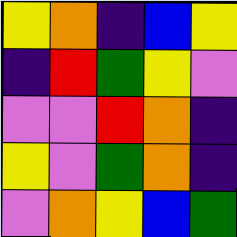[["yellow", "orange", "indigo", "blue", "yellow"], ["indigo", "red", "green", "yellow", "violet"], ["violet", "violet", "red", "orange", "indigo"], ["yellow", "violet", "green", "orange", "indigo"], ["violet", "orange", "yellow", "blue", "green"]]